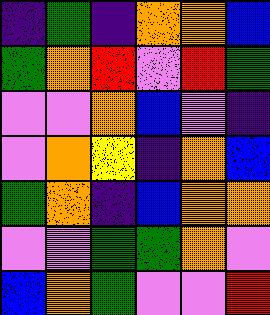[["indigo", "green", "indigo", "orange", "orange", "blue"], ["green", "orange", "red", "violet", "red", "green"], ["violet", "violet", "orange", "blue", "violet", "indigo"], ["violet", "orange", "yellow", "indigo", "orange", "blue"], ["green", "orange", "indigo", "blue", "orange", "orange"], ["violet", "violet", "green", "green", "orange", "violet"], ["blue", "orange", "green", "violet", "violet", "red"]]